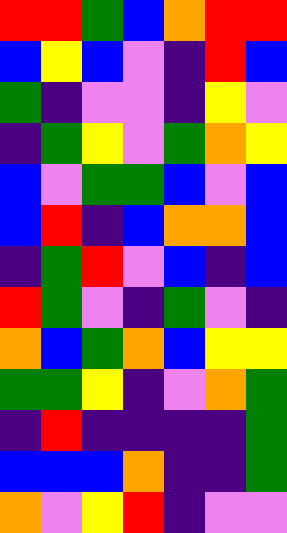[["red", "red", "green", "blue", "orange", "red", "red"], ["blue", "yellow", "blue", "violet", "indigo", "red", "blue"], ["green", "indigo", "violet", "violet", "indigo", "yellow", "violet"], ["indigo", "green", "yellow", "violet", "green", "orange", "yellow"], ["blue", "violet", "green", "green", "blue", "violet", "blue"], ["blue", "red", "indigo", "blue", "orange", "orange", "blue"], ["indigo", "green", "red", "violet", "blue", "indigo", "blue"], ["red", "green", "violet", "indigo", "green", "violet", "indigo"], ["orange", "blue", "green", "orange", "blue", "yellow", "yellow"], ["green", "green", "yellow", "indigo", "violet", "orange", "green"], ["indigo", "red", "indigo", "indigo", "indigo", "indigo", "green"], ["blue", "blue", "blue", "orange", "indigo", "indigo", "green"], ["orange", "violet", "yellow", "red", "indigo", "violet", "violet"]]